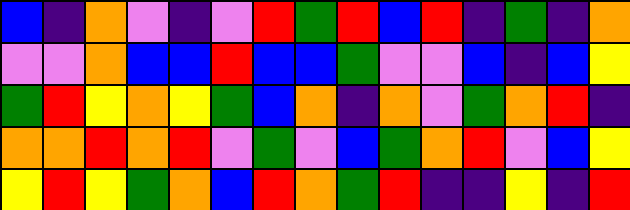[["blue", "indigo", "orange", "violet", "indigo", "violet", "red", "green", "red", "blue", "red", "indigo", "green", "indigo", "orange"], ["violet", "violet", "orange", "blue", "blue", "red", "blue", "blue", "green", "violet", "violet", "blue", "indigo", "blue", "yellow"], ["green", "red", "yellow", "orange", "yellow", "green", "blue", "orange", "indigo", "orange", "violet", "green", "orange", "red", "indigo"], ["orange", "orange", "red", "orange", "red", "violet", "green", "violet", "blue", "green", "orange", "red", "violet", "blue", "yellow"], ["yellow", "red", "yellow", "green", "orange", "blue", "red", "orange", "green", "red", "indigo", "indigo", "yellow", "indigo", "red"]]